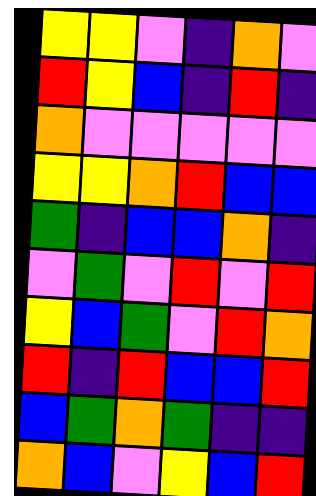[["yellow", "yellow", "violet", "indigo", "orange", "violet"], ["red", "yellow", "blue", "indigo", "red", "indigo"], ["orange", "violet", "violet", "violet", "violet", "violet"], ["yellow", "yellow", "orange", "red", "blue", "blue"], ["green", "indigo", "blue", "blue", "orange", "indigo"], ["violet", "green", "violet", "red", "violet", "red"], ["yellow", "blue", "green", "violet", "red", "orange"], ["red", "indigo", "red", "blue", "blue", "red"], ["blue", "green", "orange", "green", "indigo", "indigo"], ["orange", "blue", "violet", "yellow", "blue", "red"]]